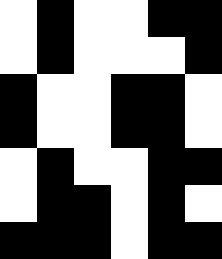[["white", "black", "white", "white", "black", "black"], ["white", "black", "white", "white", "white", "black"], ["black", "white", "white", "black", "black", "white"], ["black", "white", "white", "black", "black", "white"], ["white", "black", "white", "white", "black", "black"], ["white", "black", "black", "white", "black", "white"], ["black", "black", "black", "white", "black", "black"]]